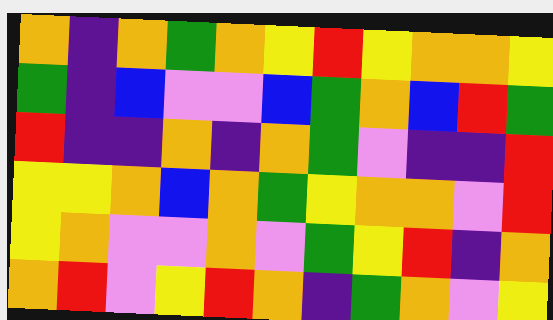[["orange", "indigo", "orange", "green", "orange", "yellow", "red", "yellow", "orange", "orange", "yellow"], ["green", "indigo", "blue", "violet", "violet", "blue", "green", "orange", "blue", "red", "green"], ["red", "indigo", "indigo", "orange", "indigo", "orange", "green", "violet", "indigo", "indigo", "red"], ["yellow", "yellow", "orange", "blue", "orange", "green", "yellow", "orange", "orange", "violet", "red"], ["yellow", "orange", "violet", "violet", "orange", "violet", "green", "yellow", "red", "indigo", "orange"], ["orange", "red", "violet", "yellow", "red", "orange", "indigo", "green", "orange", "violet", "yellow"]]